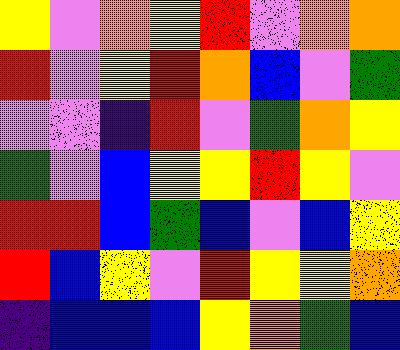[["yellow", "violet", "orange", "yellow", "red", "violet", "orange", "orange"], ["red", "violet", "yellow", "red", "orange", "blue", "violet", "green"], ["violet", "violet", "indigo", "red", "violet", "green", "orange", "yellow"], ["green", "violet", "blue", "yellow", "yellow", "red", "yellow", "violet"], ["red", "red", "blue", "green", "blue", "violet", "blue", "yellow"], ["red", "blue", "yellow", "violet", "red", "yellow", "yellow", "orange"], ["indigo", "blue", "blue", "blue", "yellow", "orange", "green", "blue"]]